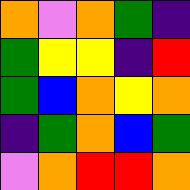[["orange", "violet", "orange", "green", "indigo"], ["green", "yellow", "yellow", "indigo", "red"], ["green", "blue", "orange", "yellow", "orange"], ["indigo", "green", "orange", "blue", "green"], ["violet", "orange", "red", "red", "orange"]]